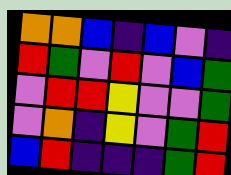[["orange", "orange", "blue", "indigo", "blue", "violet", "indigo"], ["red", "green", "violet", "red", "violet", "blue", "green"], ["violet", "red", "red", "yellow", "violet", "violet", "green"], ["violet", "orange", "indigo", "yellow", "violet", "green", "red"], ["blue", "red", "indigo", "indigo", "indigo", "green", "red"]]